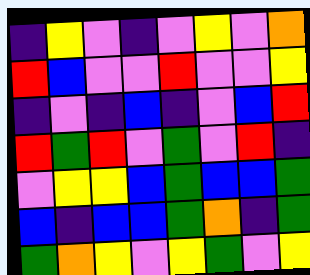[["indigo", "yellow", "violet", "indigo", "violet", "yellow", "violet", "orange"], ["red", "blue", "violet", "violet", "red", "violet", "violet", "yellow"], ["indigo", "violet", "indigo", "blue", "indigo", "violet", "blue", "red"], ["red", "green", "red", "violet", "green", "violet", "red", "indigo"], ["violet", "yellow", "yellow", "blue", "green", "blue", "blue", "green"], ["blue", "indigo", "blue", "blue", "green", "orange", "indigo", "green"], ["green", "orange", "yellow", "violet", "yellow", "green", "violet", "yellow"]]